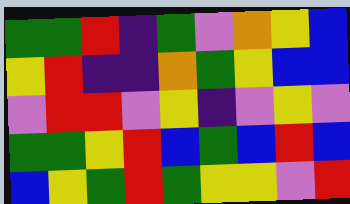[["green", "green", "red", "indigo", "green", "violet", "orange", "yellow", "blue"], ["yellow", "red", "indigo", "indigo", "orange", "green", "yellow", "blue", "blue"], ["violet", "red", "red", "violet", "yellow", "indigo", "violet", "yellow", "violet"], ["green", "green", "yellow", "red", "blue", "green", "blue", "red", "blue"], ["blue", "yellow", "green", "red", "green", "yellow", "yellow", "violet", "red"]]